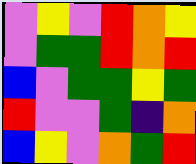[["violet", "yellow", "violet", "red", "orange", "yellow"], ["violet", "green", "green", "red", "orange", "red"], ["blue", "violet", "green", "green", "yellow", "green"], ["red", "violet", "violet", "green", "indigo", "orange"], ["blue", "yellow", "violet", "orange", "green", "red"]]